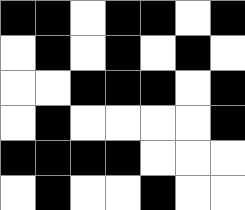[["black", "black", "white", "black", "black", "white", "black"], ["white", "black", "white", "black", "white", "black", "white"], ["white", "white", "black", "black", "black", "white", "black"], ["white", "black", "white", "white", "white", "white", "black"], ["black", "black", "black", "black", "white", "white", "white"], ["white", "black", "white", "white", "black", "white", "white"]]